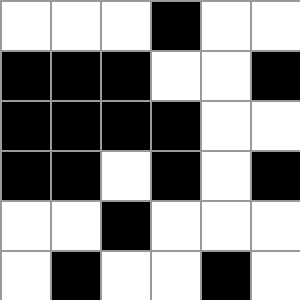[["white", "white", "white", "black", "white", "white"], ["black", "black", "black", "white", "white", "black"], ["black", "black", "black", "black", "white", "white"], ["black", "black", "white", "black", "white", "black"], ["white", "white", "black", "white", "white", "white"], ["white", "black", "white", "white", "black", "white"]]